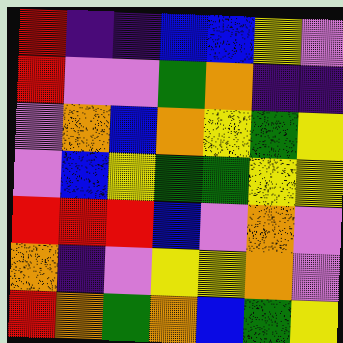[["red", "indigo", "indigo", "blue", "blue", "yellow", "violet"], ["red", "violet", "violet", "green", "orange", "indigo", "indigo"], ["violet", "orange", "blue", "orange", "yellow", "green", "yellow"], ["violet", "blue", "yellow", "green", "green", "yellow", "yellow"], ["red", "red", "red", "blue", "violet", "orange", "violet"], ["orange", "indigo", "violet", "yellow", "yellow", "orange", "violet"], ["red", "orange", "green", "orange", "blue", "green", "yellow"]]